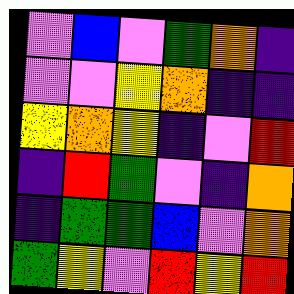[["violet", "blue", "violet", "green", "orange", "indigo"], ["violet", "violet", "yellow", "orange", "indigo", "indigo"], ["yellow", "orange", "yellow", "indigo", "violet", "red"], ["indigo", "red", "green", "violet", "indigo", "orange"], ["indigo", "green", "green", "blue", "violet", "orange"], ["green", "yellow", "violet", "red", "yellow", "red"]]